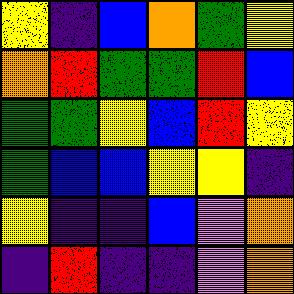[["yellow", "indigo", "blue", "orange", "green", "yellow"], ["orange", "red", "green", "green", "red", "blue"], ["green", "green", "yellow", "blue", "red", "yellow"], ["green", "blue", "blue", "yellow", "yellow", "indigo"], ["yellow", "indigo", "indigo", "blue", "violet", "orange"], ["indigo", "red", "indigo", "indigo", "violet", "orange"]]